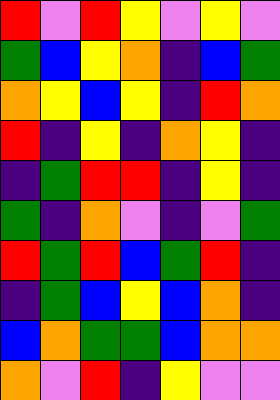[["red", "violet", "red", "yellow", "violet", "yellow", "violet"], ["green", "blue", "yellow", "orange", "indigo", "blue", "green"], ["orange", "yellow", "blue", "yellow", "indigo", "red", "orange"], ["red", "indigo", "yellow", "indigo", "orange", "yellow", "indigo"], ["indigo", "green", "red", "red", "indigo", "yellow", "indigo"], ["green", "indigo", "orange", "violet", "indigo", "violet", "green"], ["red", "green", "red", "blue", "green", "red", "indigo"], ["indigo", "green", "blue", "yellow", "blue", "orange", "indigo"], ["blue", "orange", "green", "green", "blue", "orange", "orange"], ["orange", "violet", "red", "indigo", "yellow", "violet", "violet"]]